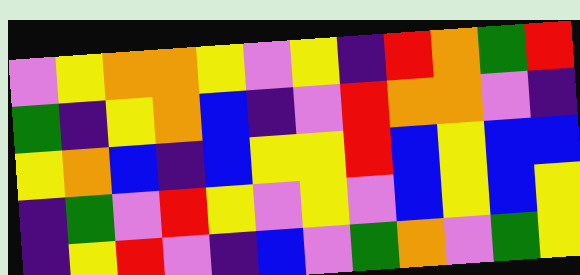[["violet", "yellow", "orange", "orange", "yellow", "violet", "yellow", "indigo", "red", "orange", "green", "red"], ["green", "indigo", "yellow", "orange", "blue", "indigo", "violet", "red", "orange", "orange", "violet", "indigo"], ["yellow", "orange", "blue", "indigo", "blue", "yellow", "yellow", "red", "blue", "yellow", "blue", "blue"], ["indigo", "green", "violet", "red", "yellow", "violet", "yellow", "violet", "blue", "yellow", "blue", "yellow"], ["indigo", "yellow", "red", "violet", "indigo", "blue", "violet", "green", "orange", "violet", "green", "yellow"]]